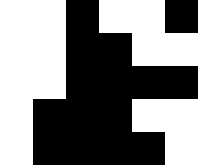[["white", "white", "black", "white", "white", "black"], ["white", "white", "black", "black", "white", "white"], ["white", "white", "black", "black", "black", "black"], ["white", "black", "black", "black", "white", "white"], ["white", "black", "black", "black", "black", "white"]]